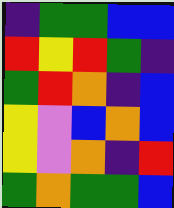[["indigo", "green", "green", "blue", "blue"], ["red", "yellow", "red", "green", "indigo"], ["green", "red", "orange", "indigo", "blue"], ["yellow", "violet", "blue", "orange", "blue"], ["yellow", "violet", "orange", "indigo", "red"], ["green", "orange", "green", "green", "blue"]]